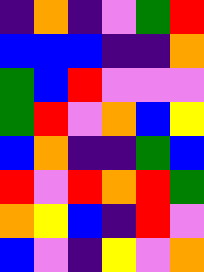[["indigo", "orange", "indigo", "violet", "green", "red"], ["blue", "blue", "blue", "indigo", "indigo", "orange"], ["green", "blue", "red", "violet", "violet", "violet"], ["green", "red", "violet", "orange", "blue", "yellow"], ["blue", "orange", "indigo", "indigo", "green", "blue"], ["red", "violet", "red", "orange", "red", "green"], ["orange", "yellow", "blue", "indigo", "red", "violet"], ["blue", "violet", "indigo", "yellow", "violet", "orange"]]